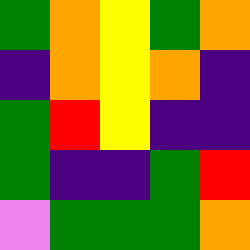[["green", "orange", "yellow", "green", "orange"], ["indigo", "orange", "yellow", "orange", "indigo"], ["green", "red", "yellow", "indigo", "indigo"], ["green", "indigo", "indigo", "green", "red"], ["violet", "green", "green", "green", "orange"]]